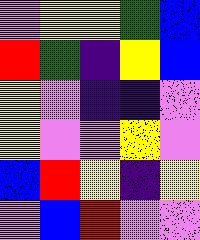[["violet", "yellow", "yellow", "green", "blue"], ["red", "green", "indigo", "yellow", "blue"], ["yellow", "violet", "indigo", "indigo", "violet"], ["yellow", "violet", "violet", "yellow", "violet"], ["blue", "red", "yellow", "indigo", "yellow"], ["violet", "blue", "red", "violet", "violet"]]